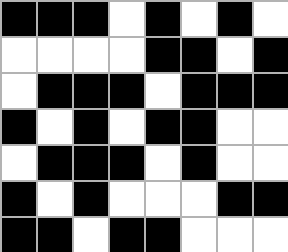[["black", "black", "black", "white", "black", "white", "black", "white"], ["white", "white", "white", "white", "black", "black", "white", "black"], ["white", "black", "black", "black", "white", "black", "black", "black"], ["black", "white", "black", "white", "black", "black", "white", "white"], ["white", "black", "black", "black", "white", "black", "white", "white"], ["black", "white", "black", "white", "white", "white", "black", "black"], ["black", "black", "white", "black", "black", "white", "white", "white"]]